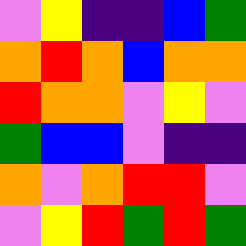[["violet", "yellow", "indigo", "indigo", "blue", "green"], ["orange", "red", "orange", "blue", "orange", "orange"], ["red", "orange", "orange", "violet", "yellow", "violet"], ["green", "blue", "blue", "violet", "indigo", "indigo"], ["orange", "violet", "orange", "red", "red", "violet"], ["violet", "yellow", "red", "green", "red", "green"]]